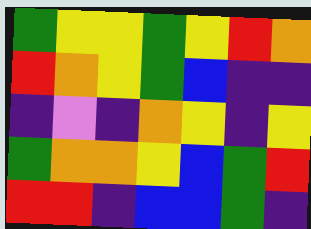[["green", "yellow", "yellow", "green", "yellow", "red", "orange"], ["red", "orange", "yellow", "green", "blue", "indigo", "indigo"], ["indigo", "violet", "indigo", "orange", "yellow", "indigo", "yellow"], ["green", "orange", "orange", "yellow", "blue", "green", "red"], ["red", "red", "indigo", "blue", "blue", "green", "indigo"]]